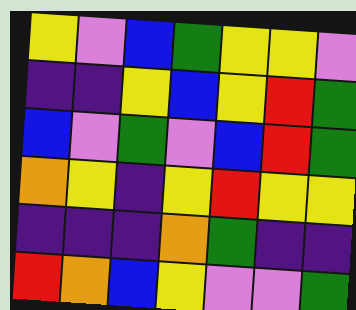[["yellow", "violet", "blue", "green", "yellow", "yellow", "violet"], ["indigo", "indigo", "yellow", "blue", "yellow", "red", "green"], ["blue", "violet", "green", "violet", "blue", "red", "green"], ["orange", "yellow", "indigo", "yellow", "red", "yellow", "yellow"], ["indigo", "indigo", "indigo", "orange", "green", "indigo", "indigo"], ["red", "orange", "blue", "yellow", "violet", "violet", "green"]]